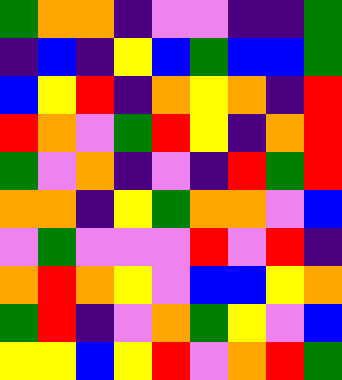[["green", "orange", "orange", "indigo", "violet", "violet", "indigo", "indigo", "green"], ["indigo", "blue", "indigo", "yellow", "blue", "green", "blue", "blue", "green"], ["blue", "yellow", "red", "indigo", "orange", "yellow", "orange", "indigo", "red"], ["red", "orange", "violet", "green", "red", "yellow", "indigo", "orange", "red"], ["green", "violet", "orange", "indigo", "violet", "indigo", "red", "green", "red"], ["orange", "orange", "indigo", "yellow", "green", "orange", "orange", "violet", "blue"], ["violet", "green", "violet", "violet", "violet", "red", "violet", "red", "indigo"], ["orange", "red", "orange", "yellow", "violet", "blue", "blue", "yellow", "orange"], ["green", "red", "indigo", "violet", "orange", "green", "yellow", "violet", "blue"], ["yellow", "yellow", "blue", "yellow", "red", "violet", "orange", "red", "green"]]